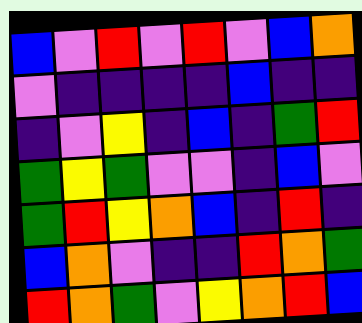[["blue", "violet", "red", "violet", "red", "violet", "blue", "orange"], ["violet", "indigo", "indigo", "indigo", "indigo", "blue", "indigo", "indigo"], ["indigo", "violet", "yellow", "indigo", "blue", "indigo", "green", "red"], ["green", "yellow", "green", "violet", "violet", "indigo", "blue", "violet"], ["green", "red", "yellow", "orange", "blue", "indigo", "red", "indigo"], ["blue", "orange", "violet", "indigo", "indigo", "red", "orange", "green"], ["red", "orange", "green", "violet", "yellow", "orange", "red", "blue"]]